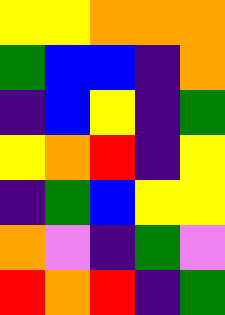[["yellow", "yellow", "orange", "orange", "orange"], ["green", "blue", "blue", "indigo", "orange"], ["indigo", "blue", "yellow", "indigo", "green"], ["yellow", "orange", "red", "indigo", "yellow"], ["indigo", "green", "blue", "yellow", "yellow"], ["orange", "violet", "indigo", "green", "violet"], ["red", "orange", "red", "indigo", "green"]]